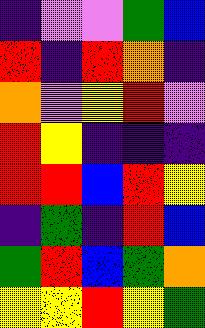[["indigo", "violet", "violet", "green", "blue"], ["red", "indigo", "red", "orange", "indigo"], ["orange", "violet", "yellow", "red", "violet"], ["red", "yellow", "indigo", "indigo", "indigo"], ["red", "red", "blue", "red", "yellow"], ["indigo", "green", "indigo", "red", "blue"], ["green", "red", "blue", "green", "orange"], ["yellow", "yellow", "red", "yellow", "green"]]